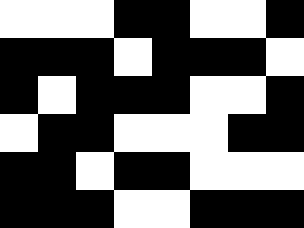[["white", "white", "white", "black", "black", "white", "white", "black"], ["black", "black", "black", "white", "black", "black", "black", "white"], ["black", "white", "black", "black", "black", "white", "white", "black"], ["white", "black", "black", "white", "white", "white", "black", "black"], ["black", "black", "white", "black", "black", "white", "white", "white"], ["black", "black", "black", "white", "white", "black", "black", "black"]]